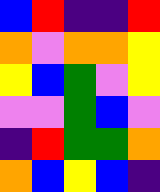[["blue", "red", "indigo", "indigo", "red"], ["orange", "violet", "orange", "orange", "yellow"], ["yellow", "blue", "green", "violet", "yellow"], ["violet", "violet", "green", "blue", "violet"], ["indigo", "red", "green", "green", "orange"], ["orange", "blue", "yellow", "blue", "indigo"]]